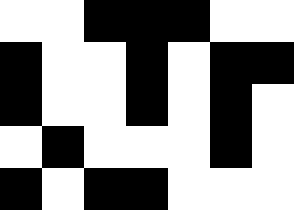[["white", "white", "black", "black", "black", "white", "white"], ["black", "white", "white", "black", "white", "black", "black"], ["black", "white", "white", "black", "white", "black", "white"], ["white", "black", "white", "white", "white", "black", "white"], ["black", "white", "black", "black", "white", "white", "white"]]